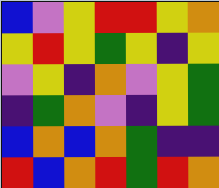[["blue", "violet", "yellow", "red", "red", "yellow", "orange"], ["yellow", "red", "yellow", "green", "yellow", "indigo", "yellow"], ["violet", "yellow", "indigo", "orange", "violet", "yellow", "green"], ["indigo", "green", "orange", "violet", "indigo", "yellow", "green"], ["blue", "orange", "blue", "orange", "green", "indigo", "indigo"], ["red", "blue", "orange", "red", "green", "red", "orange"]]